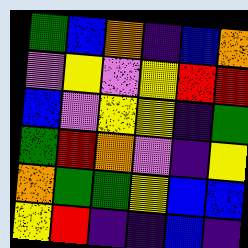[["green", "blue", "orange", "indigo", "blue", "orange"], ["violet", "yellow", "violet", "yellow", "red", "red"], ["blue", "violet", "yellow", "yellow", "indigo", "green"], ["green", "red", "orange", "violet", "indigo", "yellow"], ["orange", "green", "green", "yellow", "blue", "blue"], ["yellow", "red", "indigo", "indigo", "blue", "indigo"]]